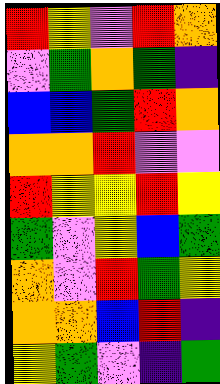[["red", "yellow", "violet", "red", "orange"], ["violet", "green", "orange", "green", "indigo"], ["blue", "blue", "green", "red", "orange"], ["orange", "orange", "red", "violet", "violet"], ["red", "yellow", "yellow", "red", "yellow"], ["green", "violet", "yellow", "blue", "green"], ["orange", "violet", "red", "green", "yellow"], ["orange", "orange", "blue", "red", "indigo"], ["yellow", "green", "violet", "indigo", "green"]]